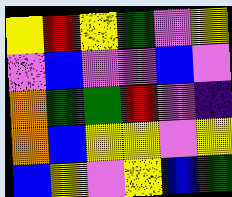[["yellow", "red", "yellow", "green", "violet", "yellow"], ["violet", "blue", "violet", "violet", "blue", "violet"], ["orange", "green", "green", "red", "violet", "indigo"], ["orange", "blue", "yellow", "yellow", "violet", "yellow"], ["blue", "yellow", "violet", "yellow", "blue", "green"]]